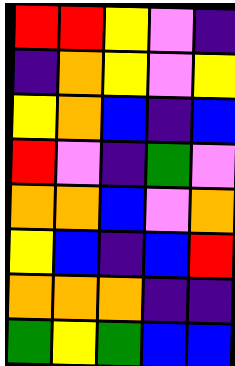[["red", "red", "yellow", "violet", "indigo"], ["indigo", "orange", "yellow", "violet", "yellow"], ["yellow", "orange", "blue", "indigo", "blue"], ["red", "violet", "indigo", "green", "violet"], ["orange", "orange", "blue", "violet", "orange"], ["yellow", "blue", "indigo", "blue", "red"], ["orange", "orange", "orange", "indigo", "indigo"], ["green", "yellow", "green", "blue", "blue"]]